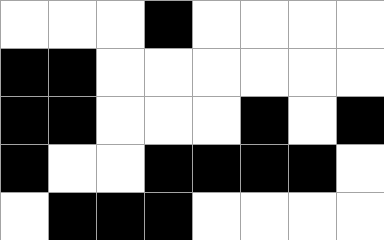[["white", "white", "white", "black", "white", "white", "white", "white"], ["black", "black", "white", "white", "white", "white", "white", "white"], ["black", "black", "white", "white", "white", "black", "white", "black"], ["black", "white", "white", "black", "black", "black", "black", "white"], ["white", "black", "black", "black", "white", "white", "white", "white"]]